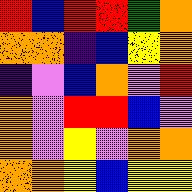[["red", "blue", "red", "red", "green", "orange"], ["orange", "orange", "indigo", "blue", "yellow", "orange"], ["indigo", "violet", "blue", "orange", "violet", "red"], ["orange", "violet", "red", "red", "blue", "violet"], ["orange", "violet", "yellow", "violet", "orange", "orange"], ["orange", "orange", "yellow", "blue", "yellow", "yellow"]]